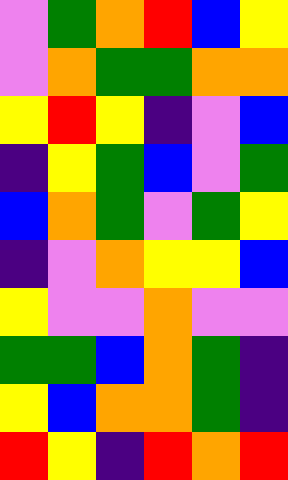[["violet", "green", "orange", "red", "blue", "yellow"], ["violet", "orange", "green", "green", "orange", "orange"], ["yellow", "red", "yellow", "indigo", "violet", "blue"], ["indigo", "yellow", "green", "blue", "violet", "green"], ["blue", "orange", "green", "violet", "green", "yellow"], ["indigo", "violet", "orange", "yellow", "yellow", "blue"], ["yellow", "violet", "violet", "orange", "violet", "violet"], ["green", "green", "blue", "orange", "green", "indigo"], ["yellow", "blue", "orange", "orange", "green", "indigo"], ["red", "yellow", "indigo", "red", "orange", "red"]]